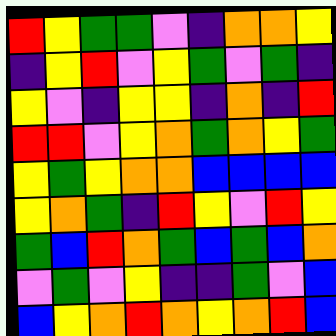[["red", "yellow", "green", "green", "violet", "indigo", "orange", "orange", "yellow"], ["indigo", "yellow", "red", "violet", "yellow", "green", "violet", "green", "indigo"], ["yellow", "violet", "indigo", "yellow", "yellow", "indigo", "orange", "indigo", "red"], ["red", "red", "violet", "yellow", "orange", "green", "orange", "yellow", "green"], ["yellow", "green", "yellow", "orange", "orange", "blue", "blue", "blue", "blue"], ["yellow", "orange", "green", "indigo", "red", "yellow", "violet", "red", "yellow"], ["green", "blue", "red", "orange", "green", "blue", "green", "blue", "orange"], ["violet", "green", "violet", "yellow", "indigo", "indigo", "green", "violet", "blue"], ["blue", "yellow", "orange", "red", "orange", "yellow", "orange", "red", "blue"]]